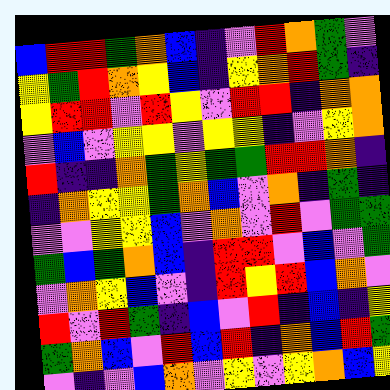[["blue", "red", "red", "green", "orange", "blue", "indigo", "violet", "red", "orange", "green", "violet"], ["yellow", "green", "red", "orange", "yellow", "blue", "indigo", "yellow", "orange", "red", "green", "indigo"], ["yellow", "red", "red", "violet", "red", "yellow", "violet", "red", "red", "indigo", "orange", "orange"], ["violet", "blue", "violet", "yellow", "yellow", "violet", "yellow", "yellow", "indigo", "violet", "yellow", "orange"], ["red", "indigo", "indigo", "orange", "green", "yellow", "green", "green", "red", "red", "orange", "indigo"], ["indigo", "orange", "yellow", "yellow", "green", "orange", "blue", "violet", "orange", "indigo", "green", "indigo"], ["violet", "violet", "yellow", "yellow", "blue", "violet", "orange", "violet", "red", "violet", "green", "green"], ["green", "blue", "green", "orange", "blue", "indigo", "red", "red", "violet", "blue", "violet", "green"], ["violet", "orange", "yellow", "blue", "violet", "indigo", "red", "yellow", "red", "blue", "orange", "violet"], ["red", "violet", "red", "green", "indigo", "blue", "violet", "red", "indigo", "blue", "indigo", "yellow"], ["green", "orange", "blue", "violet", "red", "blue", "red", "indigo", "orange", "blue", "red", "green"], ["violet", "indigo", "violet", "blue", "orange", "violet", "yellow", "violet", "yellow", "orange", "blue", "yellow"]]